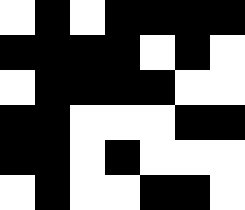[["white", "black", "white", "black", "black", "black", "black"], ["black", "black", "black", "black", "white", "black", "white"], ["white", "black", "black", "black", "black", "white", "white"], ["black", "black", "white", "white", "white", "black", "black"], ["black", "black", "white", "black", "white", "white", "white"], ["white", "black", "white", "white", "black", "black", "white"]]